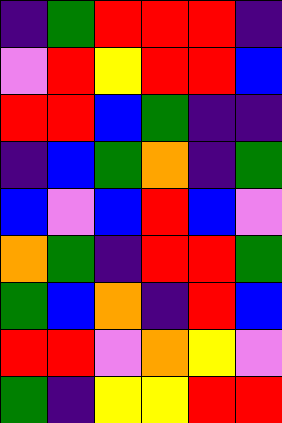[["indigo", "green", "red", "red", "red", "indigo"], ["violet", "red", "yellow", "red", "red", "blue"], ["red", "red", "blue", "green", "indigo", "indigo"], ["indigo", "blue", "green", "orange", "indigo", "green"], ["blue", "violet", "blue", "red", "blue", "violet"], ["orange", "green", "indigo", "red", "red", "green"], ["green", "blue", "orange", "indigo", "red", "blue"], ["red", "red", "violet", "orange", "yellow", "violet"], ["green", "indigo", "yellow", "yellow", "red", "red"]]